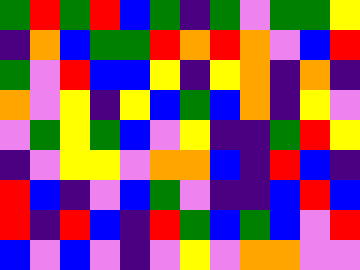[["green", "red", "green", "red", "blue", "green", "indigo", "green", "violet", "green", "green", "yellow"], ["indigo", "orange", "blue", "green", "green", "red", "orange", "red", "orange", "violet", "blue", "red"], ["green", "violet", "red", "blue", "blue", "yellow", "indigo", "yellow", "orange", "indigo", "orange", "indigo"], ["orange", "violet", "yellow", "indigo", "yellow", "blue", "green", "blue", "orange", "indigo", "yellow", "violet"], ["violet", "green", "yellow", "green", "blue", "violet", "yellow", "indigo", "indigo", "green", "red", "yellow"], ["indigo", "violet", "yellow", "yellow", "violet", "orange", "orange", "blue", "indigo", "red", "blue", "indigo"], ["red", "blue", "indigo", "violet", "blue", "green", "violet", "indigo", "indigo", "blue", "red", "blue"], ["red", "indigo", "red", "blue", "indigo", "red", "green", "blue", "green", "blue", "violet", "red"], ["blue", "violet", "blue", "violet", "indigo", "violet", "yellow", "violet", "orange", "orange", "violet", "violet"]]